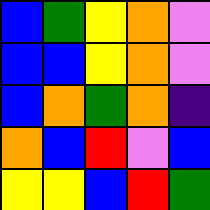[["blue", "green", "yellow", "orange", "violet"], ["blue", "blue", "yellow", "orange", "violet"], ["blue", "orange", "green", "orange", "indigo"], ["orange", "blue", "red", "violet", "blue"], ["yellow", "yellow", "blue", "red", "green"]]